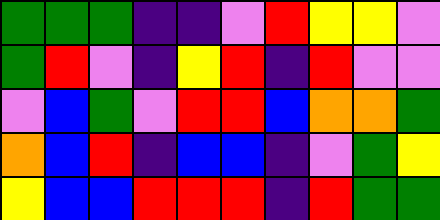[["green", "green", "green", "indigo", "indigo", "violet", "red", "yellow", "yellow", "violet"], ["green", "red", "violet", "indigo", "yellow", "red", "indigo", "red", "violet", "violet"], ["violet", "blue", "green", "violet", "red", "red", "blue", "orange", "orange", "green"], ["orange", "blue", "red", "indigo", "blue", "blue", "indigo", "violet", "green", "yellow"], ["yellow", "blue", "blue", "red", "red", "red", "indigo", "red", "green", "green"]]